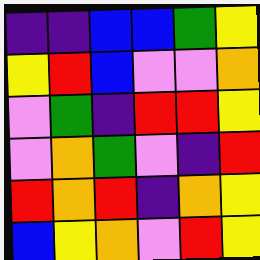[["indigo", "indigo", "blue", "blue", "green", "yellow"], ["yellow", "red", "blue", "violet", "violet", "orange"], ["violet", "green", "indigo", "red", "red", "yellow"], ["violet", "orange", "green", "violet", "indigo", "red"], ["red", "orange", "red", "indigo", "orange", "yellow"], ["blue", "yellow", "orange", "violet", "red", "yellow"]]